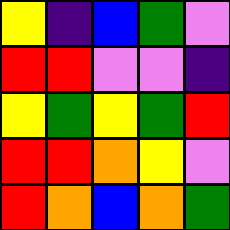[["yellow", "indigo", "blue", "green", "violet"], ["red", "red", "violet", "violet", "indigo"], ["yellow", "green", "yellow", "green", "red"], ["red", "red", "orange", "yellow", "violet"], ["red", "orange", "blue", "orange", "green"]]